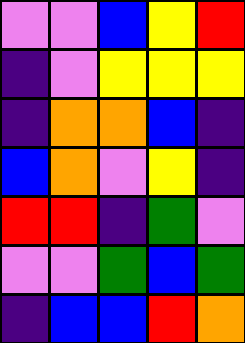[["violet", "violet", "blue", "yellow", "red"], ["indigo", "violet", "yellow", "yellow", "yellow"], ["indigo", "orange", "orange", "blue", "indigo"], ["blue", "orange", "violet", "yellow", "indigo"], ["red", "red", "indigo", "green", "violet"], ["violet", "violet", "green", "blue", "green"], ["indigo", "blue", "blue", "red", "orange"]]